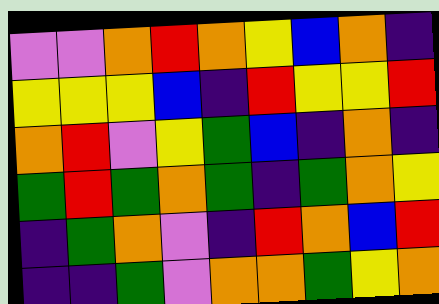[["violet", "violet", "orange", "red", "orange", "yellow", "blue", "orange", "indigo"], ["yellow", "yellow", "yellow", "blue", "indigo", "red", "yellow", "yellow", "red"], ["orange", "red", "violet", "yellow", "green", "blue", "indigo", "orange", "indigo"], ["green", "red", "green", "orange", "green", "indigo", "green", "orange", "yellow"], ["indigo", "green", "orange", "violet", "indigo", "red", "orange", "blue", "red"], ["indigo", "indigo", "green", "violet", "orange", "orange", "green", "yellow", "orange"]]